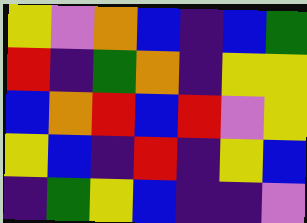[["yellow", "violet", "orange", "blue", "indigo", "blue", "green"], ["red", "indigo", "green", "orange", "indigo", "yellow", "yellow"], ["blue", "orange", "red", "blue", "red", "violet", "yellow"], ["yellow", "blue", "indigo", "red", "indigo", "yellow", "blue"], ["indigo", "green", "yellow", "blue", "indigo", "indigo", "violet"]]